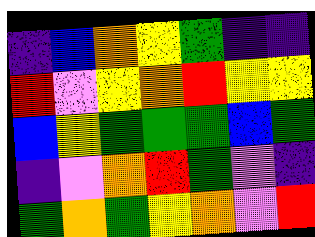[["indigo", "blue", "orange", "yellow", "green", "indigo", "indigo"], ["red", "violet", "yellow", "orange", "red", "yellow", "yellow"], ["blue", "yellow", "green", "green", "green", "blue", "green"], ["indigo", "violet", "orange", "red", "green", "violet", "indigo"], ["green", "orange", "green", "yellow", "orange", "violet", "red"]]